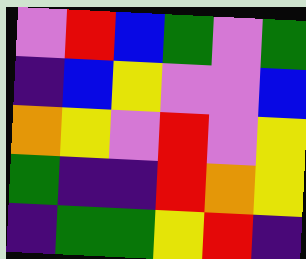[["violet", "red", "blue", "green", "violet", "green"], ["indigo", "blue", "yellow", "violet", "violet", "blue"], ["orange", "yellow", "violet", "red", "violet", "yellow"], ["green", "indigo", "indigo", "red", "orange", "yellow"], ["indigo", "green", "green", "yellow", "red", "indigo"]]